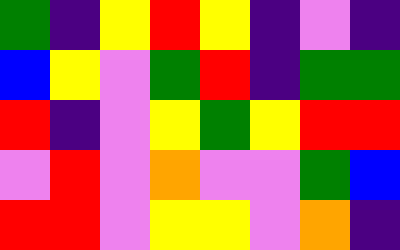[["green", "indigo", "yellow", "red", "yellow", "indigo", "violet", "indigo"], ["blue", "yellow", "violet", "green", "red", "indigo", "green", "green"], ["red", "indigo", "violet", "yellow", "green", "yellow", "red", "red"], ["violet", "red", "violet", "orange", "violet", "violet", "green", "blue"], ["red", "red", "violet", "yellow", "yellow", "violet", "orange", "indigo"]]